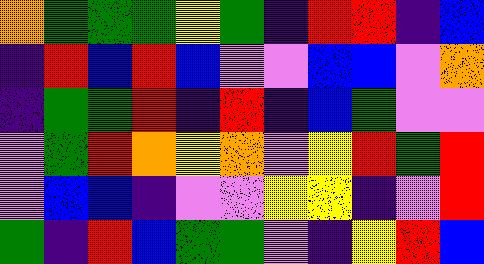[["orange", "green", "green", "green", "yellow", "green", "indigo", "red", "red", "indigo", "blue"], ["indigo", "red", "blue", "red", "blue", "violet", "violet", "blue", "blue", "violet", "orange"], ["indigo", "green", "green", "red", "indigo", "red", "indigo", "blue", "green", "violet", "violet"], ["violet", "green", "red", "orange", "yellow", "orange", "violet", "yellow", "red", "green", "red"], ["violet", "blue", "blue", "indigo", "violet", "violet", "yellow", "yellow", "indigo", "violet", "red"], ["green", "indigo", "red", "blue", "green", "green", "violet", "indigo", "yellow", "red", "blue"]]